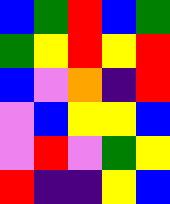[["blue", "green", "red", "blue", "green"], ["green", "yellow", "red", "yellow", "red"], ["blue", "violet", "orange", "indigo", "red"], ["violet", "blue", "yellow", "yellow", "blue"], ["violet", "red", "violet", "green", "yellow"], ["red", "indigo", "indigo", "yellow", "blue"]]